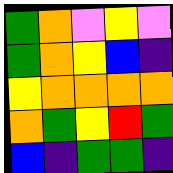[["green", "orange", "violet", "yellow", "violet"], ["green", "orange", "yellow", "blue", "indigo"], ["yellow", "orange", "orange", "orange", "orange"], ["orange", "green", "yellow", "red", "green"], ["blue", "indigo", "green", "green", "indigo"]]